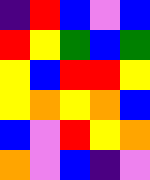[["indigo", "red", "blue", "violet", "blue"], ["red", "yellow", "green", "blue", "green"], ["yellow", "blue", "red", "red", "yellow"], ["yellow", "orange", "yellow", "orange", "blue"], ["blue", "violet", "red", "yellow", "orange"], ["orange", "violet", "blue", "indigo", "violet"]]